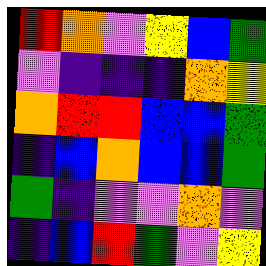[["red", "orange", "violet", "yellow", "blue", "green"], ["violet", "indigo", "indigo", "indigo", "orange", "yellow"], ["orange", "red", "red", "blue", "blue", "green"], ["indigo", "blue", "orange", "blue", "blue", "green"], ["green", "indigo", "violet", "violet", "orange", "violet"], ["indigo", "blue", "red", "green", "violet", "yellow"]]